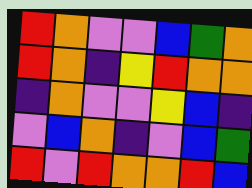[["red", "orange", "violet", "violet", "blue", "green", "orange"], ["red", "orange", "indigo", "yellow", "red", "orange", "orange"], ["indigo", "orange", "violet", "violet", "yellow", "blue", "indigo"], ["violet", "blue", "orange", "indigo", "violet", "blue", "green"], ["red", "violet", "red", "orange", "orange", "red", "blue"]]